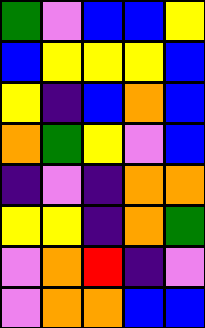[["green", "violet", "blue", "blue", "yellow"], ["blue", "yellow", "yellow", "yellow", "blue"], ["yellow", "indigo", "blue", "orange", "blue"], ["orange", "green", "yellow", "violet", "blue"], ["indigo", "violet", "indigo", "orange", "orange"], ["yellow", "yellow", "indigo", "orange", "green"], ["violet", "orange", "red", "indigo", "violet"], ["violet", "orange", "orange", "blue", "blue"]]